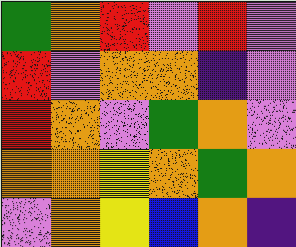[["green", "orange", "red", "violet", "red", "violet"], ["red", "violet", "orange", "orange", "indigo", "violet"], ["red", "orange", "violet", "green", "orange", "violet"], ["orange", "orange", "yellow", "orange", "green", "orange"], ["violet", "orange", "yellow", "blue", "orange", "indigo"]]